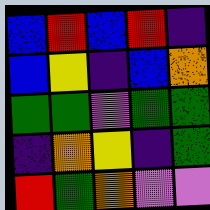[["blue", "red", "blue", "red", "indigo"], ["blue", "yellow", "indigo", "blue", "orange"], ["green", "green", "violet", "green", "green"], ["indigo", "orange", "yellow", "indigo", "green"], ["red", "green", "orange", "violet", "violet"]]